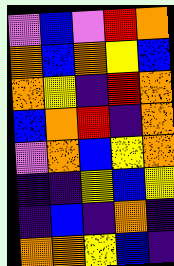[["violet", "blue", "violet", "red", "orange"], ["orange", "blue", "orange", "yellow", "blue"], ["orange", "yellow", "indigo", "red", "orange"], ["blue", "orange", "red", "indigo", "orange"], ["violet", "orange", "blue", "yellow", "orange"], ["indigo", "indigo", "yellow", "blue", "yellow"], ["indigo", "blue", "indigo", "orange", "indigo"], ["orange", "orange", "yellow", "blue", "indigo"]]